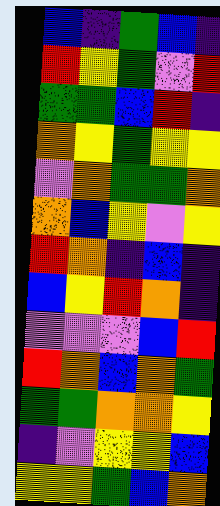[["blue", "indigo", "green", "blue", "indigo"], ["red", "yellow", "green", "violet", "red"], ["green", "green", "blue", "red", "indigo"], ["orange", "yellow", "green", "yellow", "yellow"], ["violet", "orange", "green", "green", "orange"], ["orange", "blue", "yellow", "violet", "yellow"], ["red", "orange", "indigo", "blue", "indigo"], ["blue", "yellow", "red", "orange", "indigo"], ["violet", "violet", "violet", "blue", "red"], ["red", "orange", "blue", "orange", "green"], ["green", "green", "orange", "orange", "yellow"], ["indigo", "violet", "yellow", "yellow", "blue"], ["yellow", "yellow", "green", "blue", "orange"]]